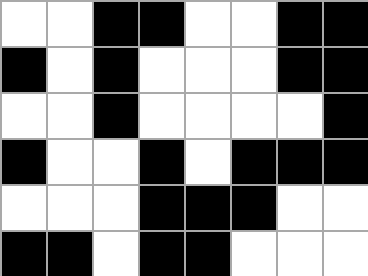[["white", "white", "black", "black", "white", "white", "black", "black"], ["black", "white", "black", "white", "white", "white", "black", "black"], ["white", "white", "black", "white", "white", "white", "white", "black"], ["black", "white", "white", "black", "white", "black", "black", "black"], ["white", "white", "white", "black", "black", "black", "white", "white"], ["black", "black", "white", "black", "black", "white", "white", "white"]]